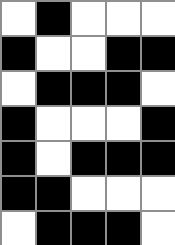[["white", "black", "white", "white", "white"], ["black", "white", "white", "black", "black"], ["white", "black", "black", "black", "white"], ["black", "white", "white", "white", "black"], ["black", "white", "black", "black", "black"], ["black", "black", "white", "white", "white"], ["white", "black", "black", "black", "white"]]